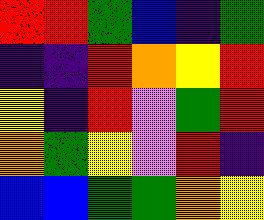[["red", "red", "green", "blue", "indigo", "green"], ["indigo", "indigo", "red", "orange", "yellow", "red"], ["yellow", "indigo", "red", "violet", "green", "red"], ["orange", "green", "yellow", "violet", "red", "indigo"], ["blue", "blue", "green", "green", "orange", "yellow"]]